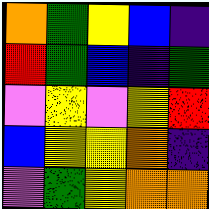[["orange", "green", "yellow", "blue", "indigo"], ["red", "green", "blue", "indigo", "green"], ["violet", "yellow", "violet", "yellow", "red"], ["blue", "yellow", "yellow", "orange", "indigo"], ["violet", "green", "yellow", "orange", "orange"]]